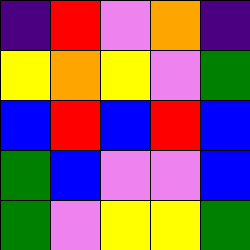[["indigo", "red", "violet", "orange", "indigo"], ["yellow", "orange", "yellow", "violet", "green"], ["blue", "red", "blue", "red", "blue"], ["green", "blue", "violet", "violet", "blue"], ["green", "violet", "yellow", "yellow", "green"]]